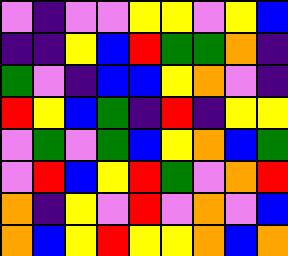[["violet", "indigo", "violet", "violet", "yellow", "yellow", "violet", "yellow", "blue"], ["indigo", "indigo", "yellow", "blue", "red", "green", "green", "orange", "indigo"], ["green", "violet", "indigo", "blue", "blue", "yellow", "orange", "violet", "indigo"], ["red", "yellow", "blue", "green", "indigo", "red", "indigo", "yellow", "yellow"], ["violet", "green", "violet", "green", "blue", "yellow", "orange", "blue", "green"], ["violet", "red", "blue", "yellow", "red", "green", "violet", "orange", "red"], ["orange", "indigo", "yellow", "violet", "red", "violet", "orange", "violet", "blue"], ["orange", "blue", "yellow", "red", "yellow", "yellow", "orange", "blue", "orange"]]